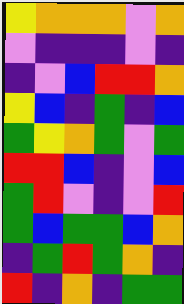[["yellow", "orange", "orange", "orange", "violet", "orange"], ["violet", "indigo", "indigo", "indigo", "violet", "indigo"], ["indigo", "violet", "blue", "red", "red", "orange"], ["yellow", "blue", "indigo", "green", "indigo", "blue"], ["green", "yellow", "orange", "green", "violet", "green"], ["red", "red", "blue", "indigo", "violet", "blue"], ["green", "red", "violet", "indigo", "violet", "red"], ["green", "blue", "green", "green", "blue", "orange"], ["indigo", "green", "red", "green", "orange", "indigo"], ["red", "indigo", "orange", "indigo", "green", "green"]]